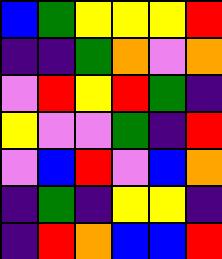[["blue", "green", "yellow", "yellow", "yellow", "red"], ["indigo", "indigo", "green", "orange", "violet", "orange"], ["violet", "red", "yellow", "red", "green", "indigo"], ["yellow", "violet", "violet", "green", "indigo", "red"], ["violet", "blue", "red", "violet", "blue", "orange"], ["indigo", "green", "indigo", "yellow", "yellow", "indigo"], ["indigo", "red", "orange", "blue", "blue", "red"]]